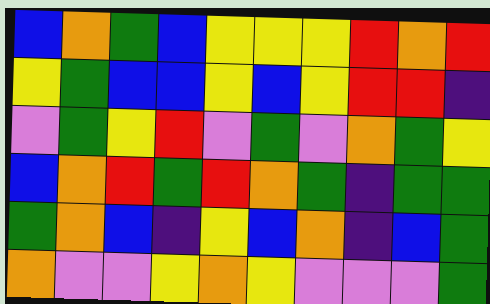[["blue", "orange", "green", "blue", "yellow", "yellow", "yellow", "red", "orange", "red"], ["yellow", "green", "blue", "blue", "yellow", "blue", "yellow", "red", "red", "indigo"], ["violet", "green", "yellow", "red", "violet", "green", "violet", "orange", "green", "yellow"], ["blue", "orange", "red", "green", "red", "orange", "green", "indigo", "green", "green"], ["green", "orange", "blue", "indigo", "yellow", "blue", "orange", "indigo", "blue", "green"], ["orange", "violet", "violet", "yellow", "orange", "yellow", "violet", "violet", "violet", "green"]]